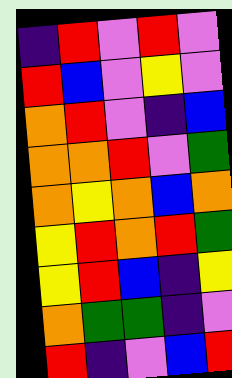[["indigo", "red", "violet", "red", "violet"], ["red", "blue", "violet", "yellow", "violet"], ["orange", "red", "violet", "indigo", "blue"], ["orange", "orange", "red", "violet", "green"], ["orange", "yellow", "orange", "blue", "orange"], ["yellow", "red", "orange", "red", "green"], ["yellow", "red", "blue", "indigo", "yellow"], ["orange", "green", "green", "indigo", "violet"], ["red", "indigo", "violet", "blue", "red"]]